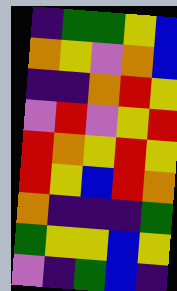[["indigo", "green", "green", "yellow", "blue"], ["orange", "yellow", "violet", "orange", "blue"], ["indigo", "indigo", "orange", "red", "yellow"], ["violet", "red", "violet", "yellow", "red"], ["red", "orange", "yellow", "red", "yellow"], ["red", "yellow", "blue", "red", "orange"], ["orange", "indigo", "indigo", "indigo", "green"], ["green", "yellow", "yellow", "blue", "yellow"], ["violet", "indigo", "green", "blue", "indigo"]]